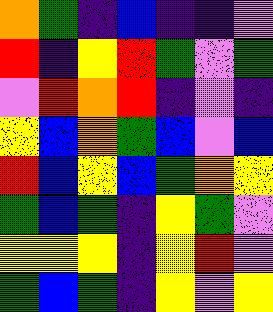[["orange", "green", "indigo", "blue", "indigo", "indigo", "violet"], ["red", "indigo", "yellow", "red", "green", "violet", "green"], ["violet", "red", "orange", "red", "indigo", "violet", "indigo"], ["yellow", "blue", "orange", "green", "blue", "violet", "blue"], ["red", "blue", "yellow", "blue", "green", "orange", "yellow"], ["green", "blue", "green", "indigo", "yellow", "green", "violet"], ["yellow", "yellow", "yellow", "indigo", "yellow", "red", "violet"], ["green", "blue", "green", "indigo", "yellow", "violet", "yellow"]]